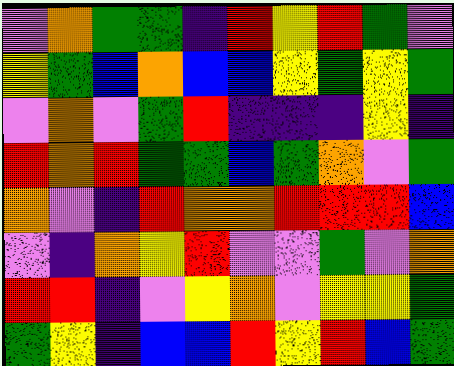[["violet", "orange", "green", "green", "indigo", "red", "yellow", "red", "green", "violet"], ["yellow", "green", "blue", "orange", "blue", "blue", "yellow", "green", "yellow", "green"], ["violet", "orange", "violet", "green", "red", "indigo", "indigo", "indigo", "yellow", "indigo"], ["red", "orange", "red", "green", "green", "blue", "green", "orange", "violet", "green"], ["orange", "violet", "indigo", "red", "orange", "orange", "red", "red", "red", "blue"], ["violet", "indigo", "orange", "yellow", "red", "violet", "violet", "green", "violet", "orange"], ["red", "red", "indigo", "violet", "yellow", "orange", "violet", "yellow", "yellow", "green"], ["green", "yellow", "indigo", "blue", "blue", "red", "yellow", "red", "blue", "green"]]